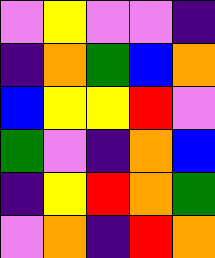[["violet", "yellow", "violet", "violet", "indigo"], ["indigo", "orange", "green", "blue", "orange"], ["blue", "yellow", "yellow", "red", "violet"], ["green", "violet", "indigo", "orange", "blue"], ["indigo", "yellow", "red", "orange", "green"], ["violet", "orange", "indigo", "red", "orange"]]